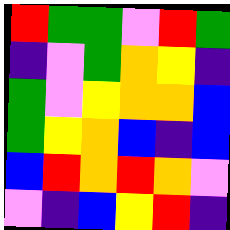[["red", "green", "green", "violet", "red", "green"], ["indigo", "violet", "green", "orange", "yellow", "indigo"], ["green", "violet", "yellow", "orange", "orange", "blue"], ["green", "yellow", "orange", "blue", "indigo", "blue"], ["blue", "red", "orange", "red", "orange", "violet"], ["violet", "indigo", "blue", "yellow", "red", "indigo"]]